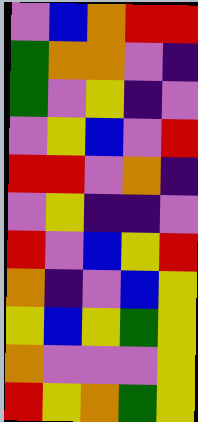[["violet", "blue", "orange", "red", "red"], ["green", "orange", "orange", "violet", "indigo"], ["green", "violet", "yellow", "indigo", "violet"], ["violet", "yellow", "blue", "violet", "red"], ["red", "red", "violet", "orange", "indigo"], ["violet", "yellow", "indigo", "indigo", "violet"], ["red", "violet", "blue", "yellow", "red"], ["orange", "indigo", "violet", "blue", "yellow"], ["yellow", "blue", "yellow", "green", "yellow"], ["orange", "violet", "violet", "violet", "yellow"], ["red", "yellow", "orange", "green", "yellow"]]